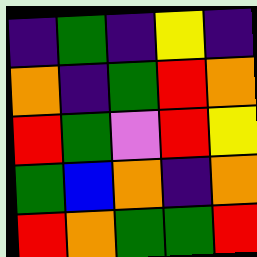[["indigo", "green", "indigo", "yellow", "indigo"], ["orange", "indigo", "green", "red", "orange"], ["red", "green", "violet", "red", "yellow"], ["green", "blue", "orange", "indigo", "orange"], ["red", "orange", "green", "green", "red"]]